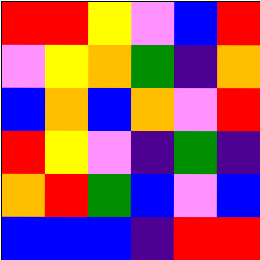[["red", "red", "yellow", "violet", "blue", "red"], ["violet", "yellow", "orange", "green", "indigo", "orange"], ["blue", "orange", "blue", "orange", "violet", "red"], ["red", "yellow", "violet", "indigo", "green", "indigo"], ["orange", "red", "green", "blue", "violet", "blue"], ["blue", "blue", "blue", "indigo", "red", "red"]]